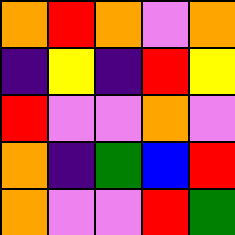[["orange", "red", "orange", "violet", "orange"], ["indigo", "yellow", "indigo", "red", "yellow"], ["red", "violet", "violet", "orange", "violet"], ["orange", "indigo", "green", "blue", "red"], ["orange", "violet", "violet", "red", "green"]]